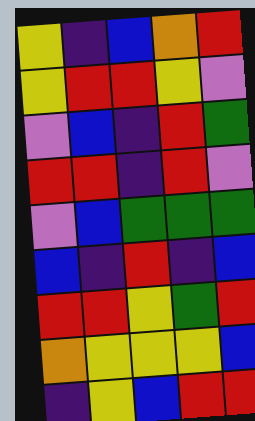[["yellow", "indigo", "blue", "orange", "red"], ["yellow", "red", "red", "yellow", "violet"], ["violet", "blue", "indigo", "red", "green"], ["red", "red", "indigo", "red", "violet"], ["violet", "blue", "green", "green", "green"], ["blue", "indigo", "red", "indigo", "blue"], ["red", "red", "yellow", "green", "red"], ["orange", "yellow", "yellow", "yellow", "blue"], ["indigo", "yellow", "blue", "red", "red"]]